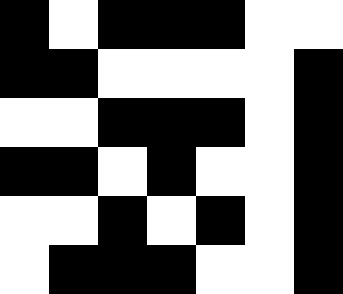[["black", "white", "black", "black", "black", "white", "white"], ["black", "black", "white", "white", "white", "white", "black"], ["white", "white", "black", "black", "black", "white", "black"], ["black", "black", "white", "black", "white", "white", "black"], ["white", "white", "black", "white", "black", "white", "black"], ["white", "black", "black", "black", "white", "white", "black"]]